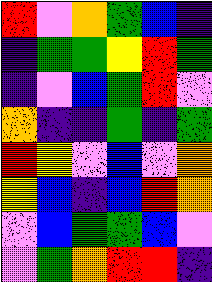[["red", "violet", "orange", "green", "blue", "indigo"], ["indigo", "green", "green", "yellow", "red", "green"], ["indigo", "violet", "blue", "green", "red", "violet"], ["orange", "indigo", "indigo", "green", "indigo", "green"], ["red", "yellow", "violet", "blue", "violet", "orange"], ["yellow", "blue", "indigo", "blue", "red", "orange"], ["violet", "blue", "green", "green", "blue", "violet"], ["violet", "green", "orange", "red", "red", "indigo"]]